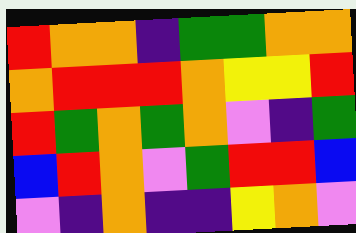[["red", "orange", "orange", "indigo", "green", "green", "orange", "orange"], ["orange", "red", "red", "red", "orange", "yellow", "yellow", "red"], ["red", "green", "orange", "green", "orange", "violet", "indigo", "green"], ["blue", "red", "orange", "violet", "green", "red", "red", "blue"], ["violet", "indigo", "orange", "indigo", "indigo", "yellow", "orange", "violet"]]